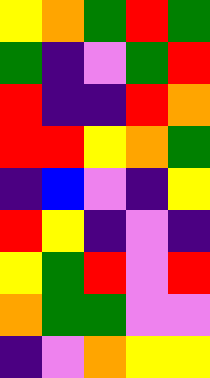[["yellow", "orange", "green", "red", "green"], ["green", "indigo", "violet", "green", "red"], ["red", "indigo", "indigo", "red", "orange"], ["red", "red", "yellow", "orange", "green"], ["indigo", "blue", "violet", "indigo", "yellow"], ["red", "yellow", "indigo", "violet", "indigo"], ["yellow", "green", "red", "violet", "red"], ["orange", "green", "green", "violet", "violet"], ["indigo", "violet", "orange", "yellow", "yellow"]]